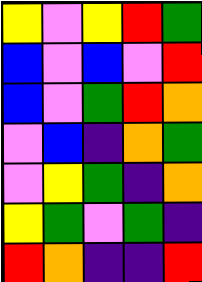[["yellow", "violet", "yellow", "red", "green"], ["blue", "violet", "blue", "violet", "red"], ["blue", "violet", "green", "red", "orange"], ["violet", "blue", "indigo", "orange", "green"], ["violet", "yellow", "green", "indigo", "orange"], ["yellow", "green", "violet", "green", "indigo"], ["red", "orange", "indigo", "indigo", "red"]]